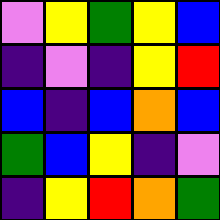[["violet", "yellow", "green", "yellow", "blue"], ["indigo", "violet", "indigo", "yellow", "red"], ["blue", "indigo", "blue", "orange", "blue"], ["green", "blue", "yellow", "indigo", "violet"], ["indigo", "yellow", "red", "orange", "green"]]